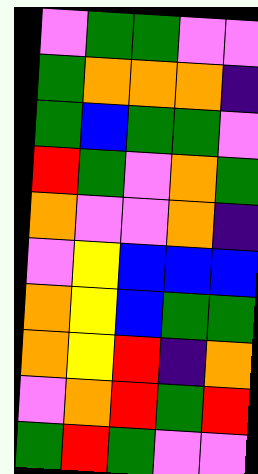[["violet", "green", "green", "violet", "violet"], ["green", "orange", "orange", "orange", "indigo"], ["green", "blue", "green", "green", "violet"], ["red", "green", "violet", "orange", "green"], ["orange", "violet", "violet", "orange", "indigo"], ["violet", "yellow", "blue", "blue", "blue"], ["orange", "yellow", "blue", "green", "green"], ["orange", "yellow", "red", "indigo", "orange"], ["violet", "orange", "red", "green", "red"], ["green", "red", "green", "violet", "violet"]]